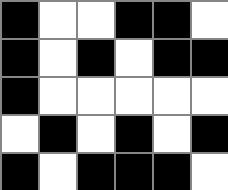[["black", "white", "white", "black", "black", "white"], ["black", "white", "black", "white", "black", "black"], ["black", "white", "white", "white", "white", "white"], ["white", "black", "white", "black", "white", "black"], ["black", "white", "black", "black", "black", "white"]]